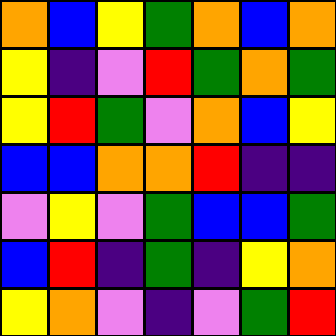[["orange", "blue", "yellow", "green", "orange", "blue", "orange"], ["yellow", "indigo", "violet", "red", "green", "orange", "green"], ["yellow", "red", "green", "violet", "orange", "blue", "yellow"], ["blue", "blue", "orange", "orange", "red", "indigo", "indigo"], ["violet", "yellow", "violet", "green", "blue", "blue", "green"], ["blue", "red", "indigo", "green", "indigo", "yellow", "orange"], ["yellow", "orange", "violet", "indigo", "violet", "green", "red"]]